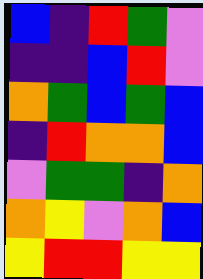[["blue", "indigo", "red", "green", "violet"], ["indigo", "indigo", "blue", "red", "violet"], ["orange", "green", "blue", "green", "blue"], ["indigo", "red", "orange", "orange", "blue"], ["violet", "green", "green", "indigo", "orange"], ["orange", "yellow", "violet", "orange", "blue"], ["yellow", "red", "red", "yellow", "yellow"]]